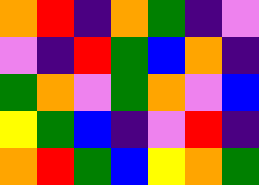[["orange", "red", "indigo", "orange", "green", "indigo", "violet"], ["violet", "indigo", "red", "green", "blue", "orange", "indigo"], ["green", "orange", "violet", "green", "orange", "violet", "blue"], ["yellow", "green", "blue", "indigo", "violet", "red", "indigo"], ["orange", "red", "green", "blue", "yellow", "orange", "green"]]